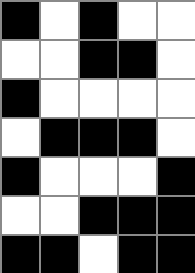[["black", "white", "black", "white", "white"], ["white", "white", "black", "black", "white"], ["black", "white", "white", "white", "white"], ["white", "black", "black", "black", "white"], ["black", "white", "white", "white", "black"], ["white", "white", "black", "black", "black"], ["black", "black", "white", "black", "black"]]